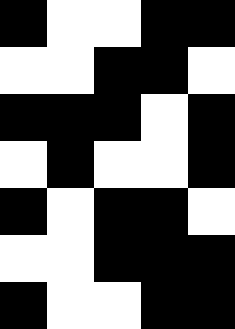[["black", "white", "white", "black", "black"], ["white", "white", "black", "black", "white"], ["black", "black", "black", "white", "black"], ["white", "black", "white", "white", "black"], ["black", "white", "black", "black", "white"], ["white", "white", "black", "black", "black"], ["black", "white", "white", "black", "black"]]